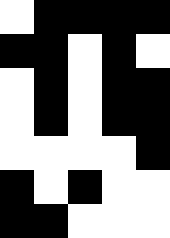[["white", "black", "black", "black", "black"], ["black", "black", "white", "black", "white"], ["white", "black", "white", "black", "black"], ["white", "black", "white", "black", "black"], ["white", "white", "white", "white", "black"], ["black", "white", "black", "white", "white"], ["black", "black", "white", "white", "white"]]